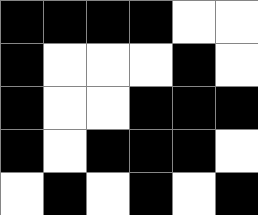[["black", "black", "black", "black", "white", "white"], ["black", "white", "white", "white", "black", "white"], ["black", "white", "white", "black", "black", "black"], ["black", "white", "black", "black", "black", "white"], ["white", "black", "white", "black", "white", "black"]]